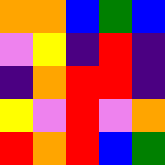[["orange", "orange", "blue", "green", "blue"], ["violet", "yellow", "indigo", "red", "indigo"], ["indigo", "orange", "red", "red", "indigo"], ["yellow", "violet", "red", "violet", "orange"], ["red", "orange", "red", "blue", "green"]]